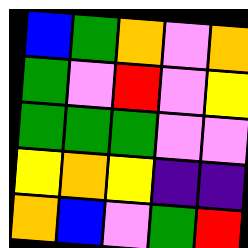[["blue", "green", "orange", "violet", "orange"], ["green", "violet", "red", "violet", "yellow"], ["green", "green", "green", "violet", "violet"], ["yellow", "orange", "yellow", "indigo", "indigo"], ["orange", "blue", "violet", "green", "red"]]